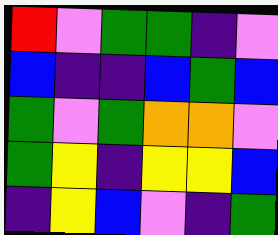[["red", "violet", "green", "green", "indigo", "violet"], ["blue", "indigo", "indigo", "blue", "green", "blue"], ["green", "violet", "green", "orange", "orange", "violet"], ["green", "yellow", "indigo", "yellow", "yellow", "blue"], ["indigo", "yellow", "blue", "violet", "indigo", "green"]]